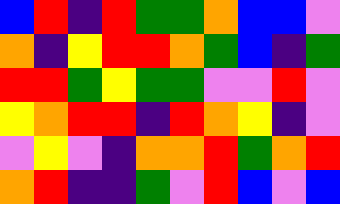[["blue", "red", "indigo", "red", "green", "green", "orange", "blue", "blue", "violet"], ["orange", "indigo", "yellow", "red", "red", "orange", "green", "blue", "indigo", "green"], ["red", "red", "green", "yellow", "green", "green", "violet", "violet", "red", "violet"], ["yellow", "orange", "red", "red", "indigo", "red", "orange", "yellow", "indigo", "violet"], ["violet", "yellow", "violet", "indigo", "orange", "orange", "red", "green", "orange", "red"], ["orange", "red", "indigo", "indigo", "green", "violet", "red", "blue", "violet", "blue"]]